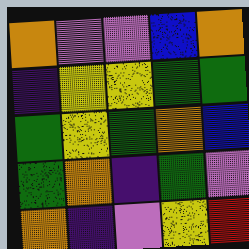[["orange", "violet", "violet", "blue", "orange"], ["indigo", "yellow", "yellow", "green", "green"], ["green", "yellow", "green", "orange", "blue"], ["green", "orange", "indigo", "green", "violet"], ["orange", "indigo", "violet", "yellow", "red"]]